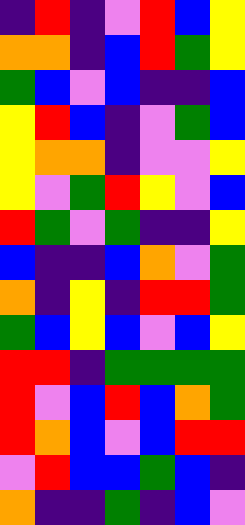[["indigo", "red", "indigo", "violet", "red", "blue", "yellow"], ["orange", "orange", "indigo", "blue", "red", "green", "yellow"], ["green", "blue", "violet", "blue", "indigo", "indigo", "blue"], ["yellow", "red", "blue", "indigo", "violet", "green", "blue"], ["yellow", "orange", "orange", "indigo", "violet", "violet", "yellow"], ["yellow", "violet", "green", "red", "yellow", "violet", "blue"], ["red", "green", "violet", "green", "indigo", "indigo", "yellow"], ["blue", "indigo", "indigo", "blue", "orange", "violet", "green"], ["orange", "indigo", "yellow", "indigo", "red", "red", "green"], ["green", "blue", "yellow", "blue", "violet", "blue", "yellow"], ["red", "red", "indigo", "green", "green", "green", "green"], ["red", "violet", "blue", "red", "blue", "orange", "green"], ["red", "orange", "blue", "violet", "blue", "red", "red"], ["violet", "red", "blue", "blue", "green", "blue", "indigo"], ["orange", "indigo", "indigo", "green", "indigo", "blue", "violet"]]